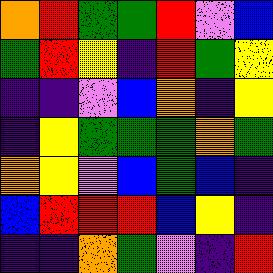[["orange", "red", "green", "green", "red", "violet", "blue"], ["green", "red", "yellow", "indigo", "red", "green", "yellow"], ["indigo", "indigo", "violet", "blue", "orange", "indigo", "yellow"], ["indigo", "yellow", "green", "green", "green", "orange", "green"], ["orange", "yellow", "violet", "blue", "green", "blue", "indigo"], ["blue", "red", "red", "red", "blue", "yellow", "indigo"], ["indigo", "indigo", "orange", "green", "violet", "indigo", "red"]]